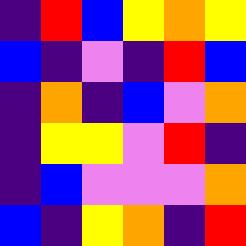[["indigo", "red", "blue", "yellow", "orange", "yellow"], ["blue", "indigo", "violet", "indigo", "red", "blue"], ["indigo", "orange", "indigo", "blue", "violet", "orange"], ["indigo", "yellow", "yellow", "violet", "red", "indigo"], ["indigo", "blue", "violet", "violet", "violet", "orange"], ["blue", "indigo", "yellow", "orange", "indigo", "red"]]